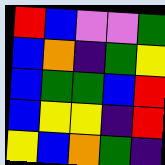[["red", "blue", "violet", "violet", "green"], ["blue", "orange", "indigo", "green", "yellow"], ["blue", "green", "green", "blue", "red"], ["blue", "yellow", "yellow", "indigo", "red"], ["yellow", "blue", "orange", "green", "indigo"]]